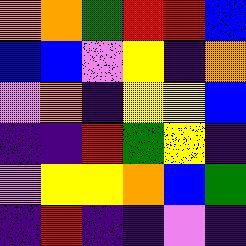[["orange", "orange", "green", "red", "red", "blue"], ["blue", "blue", "violet", "yellow", "indigo", "orange"], ["violet", "orange", "indigo", "yellow", "yellow", "blue"], ["indigo", "indigo", "red", "green", "yellow", "indigo"], ["violet", "yellow", "yellow", "orange", "blue", "green"], ["indigo", "red", "indigo", "indigo", "violet", "indigo"]]